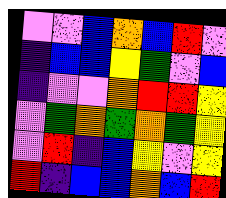[["violet", "violet", "blue", "orange", "blue", "red", "violet"], ["indigo", "blue", "blue", "yellow", "green", "violet", "blue"], ["indigo", "violet", "violet", "orange", "red", "red", "yellow"], ["violet", "green", "orange", "green", "orange", "green", "yellow"], ["violet", "red", "indigo", "blue", "yellow", "violet", "yellow"], ["red", "indigo", "blue", "blue", "orange", "blue", "red"]]